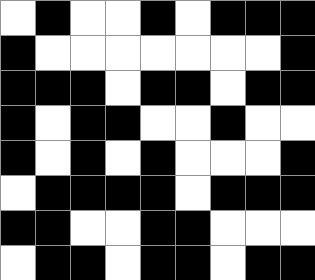[["white", "black", "white", "white", "black", "white", "black", "black", "black"], ["black", "white", "white", "white", "white", "white", "white", "white", "black"], ["black", "black", "black", "white", "black", "black", "white", "black", "black"], ["black", "white", "black", "black", "white", "white", "black", "white", "white"], ["black", "white", "black", "white", "black", "white", "white", "white", "black"], ["white", "black", "black", "black", "black", "white", "black", "black", "black"], ["black", "black", "white", "white", "black", "black", "white", "white", "white"], ["white", "black", "black", "white", "black", "black", "white", "black", "black"]]